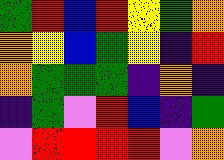[["green", "red", "blue", "red", "yellow", "green", "orange"], ["orange", "yellow", "blue", "green", "yellow", "indigo", "red"], ["orange", "green", "green", "green", "indigo", "orange", "indigo"], ["indigo", "green", "violet", "red", "blue", "indigo", "green"], ["violet", "red", "red", "red", "red", "violet", "orange"]]